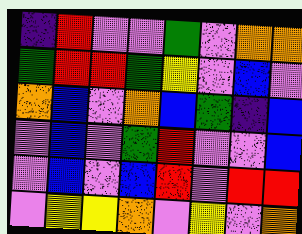[["indigo", "red", "violet", "violet", "green", "violet", "orange", "orange"], ["green", "red", "red", "green", "yellow", "violet", "blue", "violet"], ["orange", "blue", "violet", "orange", "blue", "green", "indigo", "blue"], ["violet", "blue", "violet", "green", "red", "violet", "violet", "blue"], ["violet", "blue", "violet", "blue", "red", "violet", "red", "red"], ["violet", "yellow", "yellow", "orange", "violet", "yellow", "violet", "orange"]]